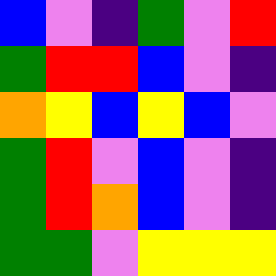[["blue", "violet", "indigo", "green", "violet", "red"], ["green", "red", "red", "blue", "violet", "indigo"], ["orange", "yellow", "blue", "yellow", "blue", "violet"], ["green", "red", "violet", "blue", "violet", "indigo"], ["green", "red", "orange", "blue", "violet", "indigo"], ["green", "green", "violet", "yellow", "yellow", "yellow"]]